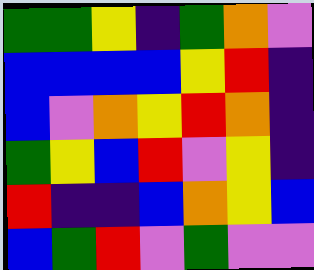[["green", "green", "yellow", "indigo", "green", "orange", "violet"], ["blue", "blue", "blue", "blue", "yellow", "red", "indigo"], ["blue", "violet", "orange", "yellow", "red", "orange", "indigo"], ["green", "yellow", "blue", "red", "violet", "yellow", "indigo"], ["red", "indigo", "indigo", "blue", "orange", "yellow", "blue"], ["blue", "green", "red", "violet", "green", "violet", "violet"]]